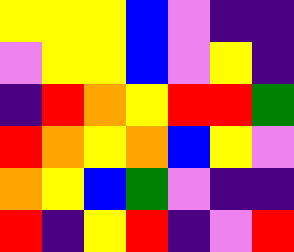[["yellow", "yellow", "yellow", "blue", "violet", "indigo", "indigo"], ["violet", "yellow", "yellow", "blue", "violet", "yellow", "indigo"], ["indigo", "red", "orange", "yellow", "red", "red", "green"], ["red", "orange", "yellow", "orange", "blue", "yellow", "violet"], ["orange", "yellow", "blue", "green", "violet", "indigo", "indigo"], ["red", "indigo", "yellow", "red", "indigo", "violet", "red"]]